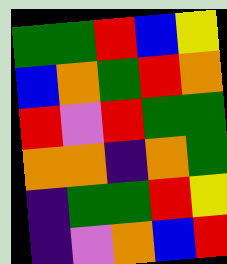[["green", "green", "red", "blue", "yellow"], ["blue", "orange", "green", "red", "orange"], ["red", "violet", "red", "green", "green"], ["orange", "orange", "indigo", "orange", "green"], ["indigo", "green", "green", "red", "yellow"], ["indigo", "violet", "orange", "blue", "red"]]